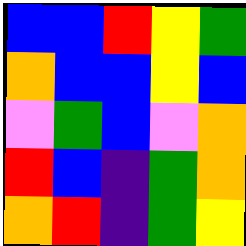[["blue", "blue", "red", "yellow", "green"], ["orange", "blue", "blue", "yellow", "blue"], ["violet", "green", "blue", "violet", "orange"], ["red", "blue", "indigo", "green", "orange"], ["orange", "red", "indigo", "green", "yellow"]]